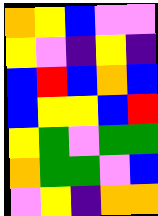[["orange", "yellow", "blue", "violet", "violet"], ["yellow", "violet", "indigo", "yellow", "indigo"], ["blue", "red", "blue", "orange", "blue"], ["blue", "yellow", "yellow", "blue", "red"], ["yellow", "green", "violet", "green", "green"], ["orange", "green", "green", "violet", "blue"], ["violet", "yellow", "indigo", "orange", "orange"]]